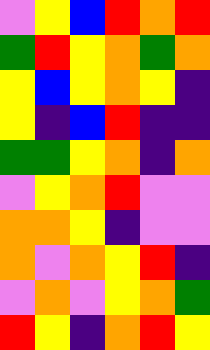[["violet", "yellow", "blue", "red", "orange", "red"], ["green", "red", "yellow", "orange", "green", "orange"], ["yellow", "blue", "yellow", "orange", "yellow", "indigo"], ["yellow", "indigo", "blue", "red", "indigo", "indigo"], ["green", "green", "yellow", "orange", "indigo", "orange"], ["violet", "yellow", "orange", "red", "violet", "violet"], ["orange", "orange", "yellow", "indigo", "violet", "violet"], ["orange", "violet", "orange", "yellow", "red", "indigo"], ["violet", "orange", "violet", "yellow", "orange", "green"], ["red", "yellow", "indigo", "orange", "red", "yellow"]]